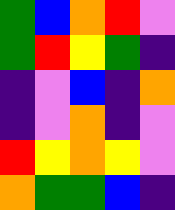[["green", "blue", "orange", "red", "violet"], ["green", "red", "yellow", "green", "indigo"], ["indigo", "violet", "blue", "indigo", "orange"], ["indigo", "violet", "orange", "indigo", "violet"], ["red", "yellow", "orange", "yellow", "violet"], ["orange", "green", "green", "blue", "indigo"]]